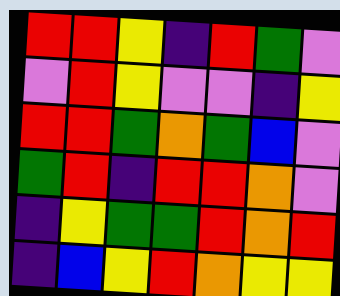[["red", "red", "yellow", "indigo", "red", "green", "violet"], ["violet", "red", "yellow", "violet", "violet", "indigo", "yellow"], ["red", "red", "green", "orange", "green", "blue", "violet"], ["green", "red", "indigo", "red", "red", "orange", "violet"], ["indigo", "yellow", "green", "green", "red", "orange", "red"], ["indigo", "blue", "yellow", "red", "orange", "yellow", "yellow"]]